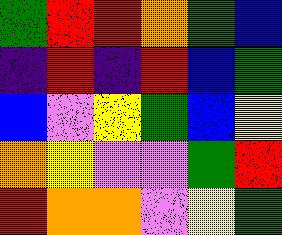[["green", "red", "red", "orange", "green", "blue"], ["indigo", "red", "indigo", "red", "blue", "green"], ["blue", "violet", "yellow", "green", "blue", "yellow"], ["orange", "yellow", "violet", "violet", "green", "red"], ["red", "orange", "orange", "violet", "yellow", "green"]]